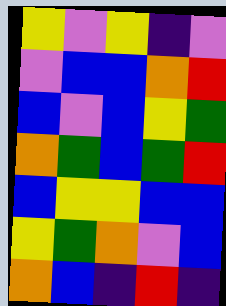[["yellow", "violet", "yellow", "indigo", "violet"], ["violet", "blue", "blue", "orange", "red"], ["blue", "violet", "blue", "yellow", "green"], ["orange", "green", "blue", "green", "red"], ["blue", "yellow", "yellow", "blue", "blue"], ["yellow", "green", "orange", "violet", "blue"], ["orange", "blue", "indigo", "red", "indigo"]]